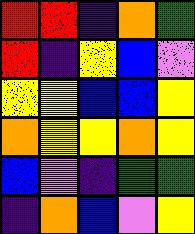[["red", "red", "indigo", "orange", "green"], ["red", "indigo", "yellow", "blue", "violet"], ["yellow", "yellow", "blue", "blue", "yellow"], ["orange", "yellow", "yellow", "orange", "yellow"], ["blue", "violet", "indigo", "green", "green"], ["indigo", "orange", "blue", "violet", "yellow"]]